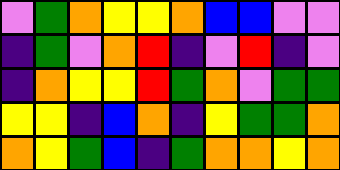[["violet", "green", "orange", "yellow", "yellow", "orange", "blue", "blue", "violet", "violet"], ["indigo", "green", "violet", "orange", "red", "indigo", "violet", "red", "indigo", "violet"], ["indigo", "orange", "yellow", "yellow", "red", "green", "orange", "violet", "green", "green"], ["yellow", "yellow", "indigo", "blue", "orange", "indigo", "yellow", "green", "green", "orange"], ["orange", "yellow", "green", "blue", "indigo", "green", "orange", "orange", "yellow", "orange"]]